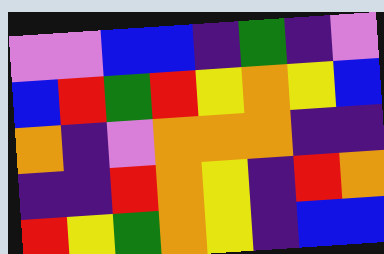[["violet", "violet", "blue", "blue", "indigo", "green", "indigo", "violet"], ["blue", "red", "green", "red", "yellow", "orange", "yellow", "blue"], ["orange", "indigo", "violet", "orange", "orange", "orange", "indigo", "indigo"], ["indigo", "indigo", "red", "orange", "yellow", "indigo", "red", "orange"], ["red", "yellow", "green", "orange", "yellow", "indigo", "blue", "blue"]]